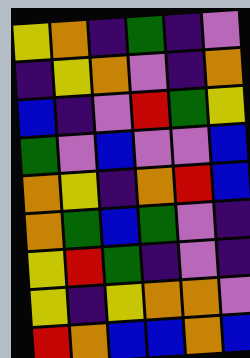[["yellow", "orange", "indigo", "green", "indigo", "violet"], ["indigo", "yellow", "orange", "violet", "indigo", "orange"], ["blue", "indigo", "violet", "red", "green", "yellow"], ["green", "violet", "blue", "violet", "violet", "blue"], ["orange", "yellow", "indigo", "orange", "red", "blue"], ["orange", "green", "blue", "green", "violet", "indigo"], ["yellow", "red", "green", "indigo", "violet", "indigo"], ["yellow", "indigo", "yellow", "orange", "orange", "violet"], ["red", "orange", "blue", "blue", "orange", "blue"]]